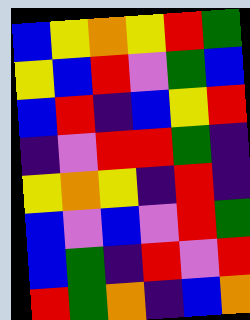[["blue", "yellow", "orange", "yellow", "red", "green"], ["yellow", "blue", "red", "violet", "green", "blue"], ["blue", "red", "indigo", "blue", "yellow", "red"], ["indigo", "violet", "red", "red", "green", "indigo"], ["yellow", "orange", "yellow", "indigo", "red", "indigo"], ["blue", "violet", "blue", "violet", "red", "green"], ["blue", "green", "indigo", "red", "violet", "red"], ["red", "green", "orange", "indigo", "blue", "orange"]]